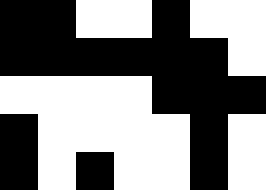[["black", "black", "white", "white", "black", "white", "white"], ["black", "black", "black", "black", "black", "black", "white"], ["white", "white", "white", "white", "black", "black", "black"], ["black", "white", "white", "white", "white", "black", "white"], ["black", "white", "black", "white", "white", "black", "white"]]